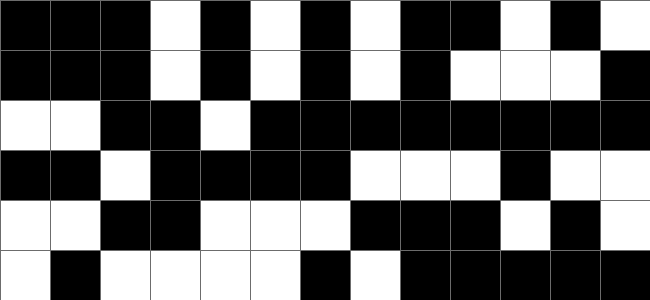[["black", "black", "black", "white", "black", "white", "black", "white", "black", "black", "white", "black", "white"], ["black", "black", "black", "white", "black", "white", "black", "white", "black", "white", "white", "white", "black"], ["white", "white", "black", "black", "white", "black", "black", "black", "black", "black", "black", "black", "black"], ["black", "black", "white", "black", "black", "black", "black", "white", "white", "white", "black", "white", "white"], ["white", "white", "black", "black", "white", "white", "white", "black", "black", "black", "white", "black", "white"], ["white", "black", "white", "white", "white", "white", "black", "white", "black", "black", "black", "black", "black"]]